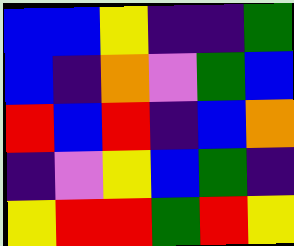[["blue", "blue", "yellow", "indigo", "indigo", "green"], ["blue", "indigo", "orange", "violet", "green", "blue"], ["red", "blue", "red", "indigo", "blue", "orange"], ["indigo", "violet", "yellow", "blue", "green", "indigo"], ["yellow", "red", "red", "green", "red", "yellow"]]